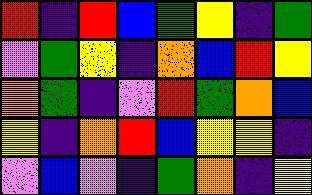[["red", "indigo", "red", "blue", "green", "yellow", "indigo", "green"], ["violet", "green", "yellow", "indigo", "orange", "blue", "red", "yellow"], ["orange", "green", "indigo", "violet", "red", "green", "orange", "blue"], ["yellow", "indigo", "orange", "red", "blue", "yellow", "yellow", "indigo"], ["violet", "blue", "violet", "indigo", "green", "orange", "indigo", "yellow"]]